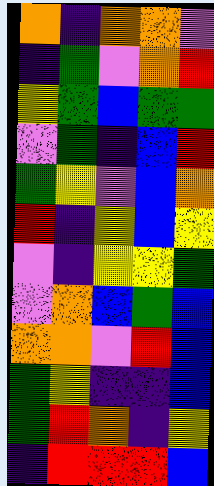[["orange", "indigo", "orange", "orange", "violet"], ["indigo", "green", "violet", "orange", "red"], ["yellow", "green", "blue", "green", "green"], ["violet", "green", "indigo", "blue", "red"], ["green", "yellow", "violet", "blue", "orange"], ["red", "indigo", "yellow", "blue", "yellow"], ["violet", "indigo", "yellow", "yellow", "green"], ["violet", "orange", "blue", "green", "blue"], ["orange", "orange", "violet", "red", "blue"], ["green", "yellow", "indigo", "indigo", "blue"], ["green", "red", "orange", "indigo", "yellow"], ["indigo", "red", "red", "red", "blue"]]